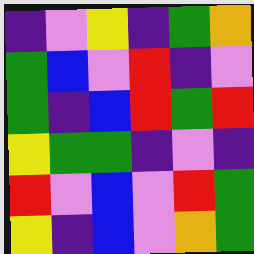[["indigo", "violet", "yellow", "indigo", "green", "orange"], ["green", "blue", "violet", "red", "indigo", "violet"], ["green", "indigo", "blue", "red", "green", "red"], ["yellow", "green", "green", "indigo", "violet", "indigo"], ["red", "violet", "blue", "violet", "red", "green"], ["yellow", "indigo", "blue", "violet", "orange", "green"]]